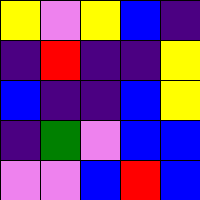[["yellow", "violet", "yellow", "blue", "indigo"], ["indigo", "red", "indigo", "indigo", "yellow"], ["blue", "indigo", "indigo", "blue", "yellow"], ["indigo", "green", "violet", "blue", "blue"], ["violet", "violet", "blue", "red", "blue"]]